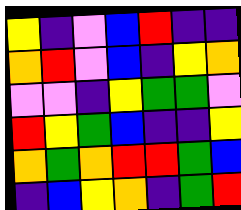[["yellow", "indigo", "violet", "blue", "red", "indigo", "indigo"], ["orange", "red", "violet", "blue", "indigo", "yellow", "orange"], ["violet", "violet", "indigo", "yellow", "green", "green", "violet"], ["red", "yellow", "green", "blue", "indigo", "indigo", "yellow"], ["orange", "green", "orange", "red", "red", "green", "blue"], ["indigo", "blue", "yellow", "orange", "indigo", "green", "red"]]